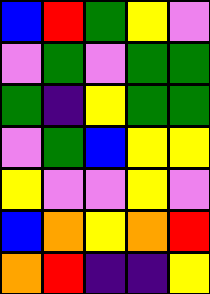[["blue", "red", "green", "yellow", "violet"], ["violet", "green", "violet", "green", "green"], ["green", "indigo", "yellow", "green", "green"], ["violet", "green", "blue", "yellow", "yellow"], ["yellow", "violet", "violet", "yellow", "violet"], ["blue", "orange", "yellow", "orange", "red"], ["orange", "red", "indigo", "indigo", "yellow"]]